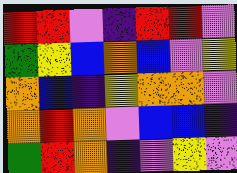[["red", "red", "violet", "indigo", "red", "red", "violet"], ["green", "yellow", "blue", "orange", "blue", "violet", "yellow"], ["orange", "blue", "indigo", "yellow", "orange", "orange", "violet"], ["orange", "red", "orange", "violet", "blue", "blue", "indigo"], ["green", "red", "orange", "indigo", "violet", "yellow", "violet"]]